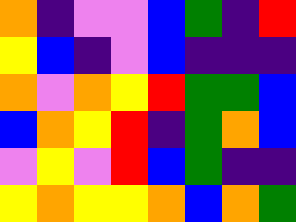[["orange", "indigo", "violet", "violet", "blue", "green", "indigo", "red"], ["yellow", "blue", "indigo", "violet", "blue", "indigo", "indigo", "indigo"], ["orange", "violet", "orange", "yellow", "red", "green", "green", "blue"], ["blue", "orange", "yellow", "red", "indigo", "green", "orange", "blue"], ["violet", "yellow", "violet", "red", "blue", "green", "indigo", "indigo"], ["yellow", "orange", "yellow", "yellow", "orange", "blue", "orange", "green"]]